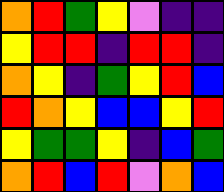[["orange", "red", "green", "yellow", "violet", "indigo", "indigo"], ["yellow", "red", "red", "indigo", "red", "red", "indigo"], ["orange", "yellow", "indigo", "green", "yellow", "red", "blue"], ["red", "orange", "yellow", "blue", "blue", "yellow", "red"], ["yellow", "green", "green", "yellow", "indigo", "blue", "green"], ["orange", "red", "blue", "red", "violet", "orange", "blue"]]